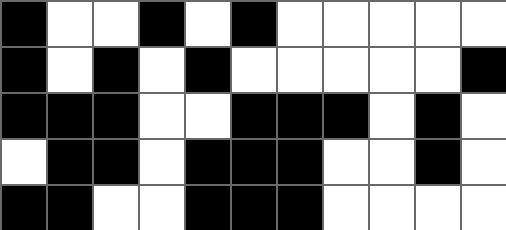[["black", "white", "white", "black", "white", "black", "white", "white", "white", "white", "white"], ["black", "white", "black", "white", "black", "white", "white", "white", "white", "white", "black"], ["black", "black", "black", "white", "white", "black", "black", "black", "white", "black", "white"], ["white", "black", "black", "white", "black", "black", "black", "white", "white", "black", "white"], ["black", "black", "white", "white", "black", "black", "black", "white", "white", "white", "white"]]